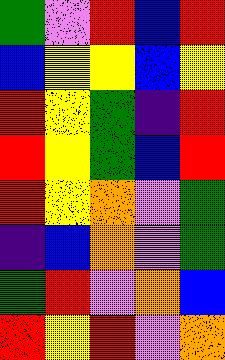[["green", "violet", "red", "blue", "red"], ["blue", "yellow", "yellow", "blue", "yellow"], ["red", "yellow", "green", "indigo", "red"], ["red", "yellow", "green", "blue", "red"], ["red", "yellow", "orange", "violet", "green"], ["indigo", "blue", "orange", "violet", "green"], ["green", "red", "violet", "orange", "blue"], ["red", "yellow", "red", "violet", "orange"]]